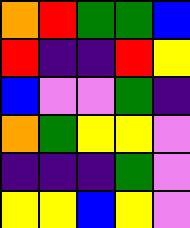[["orange", "red", "green", "green", "blue"], ["red", "indigo", "indigo", "red", "yellow"], ["blue", "violet", "violet", "green", "indigo"], ["orange", "green", "yellow", "yellow", "violet"], ["indigo", "indigo", "indigo", "green", "violet"], ["yellow", "yellow", "blue", "yellow", "violet"]]